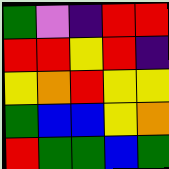[["green", "violet", "indigo", "red", "red"], ["red", "red", "yellow", "red", "indigo"], ["yellow", "orange", "red", "yellow", "yellow"], ["green", "blue", "blue", "yellow", "orange"], ["red", "green", "green", "blue", "green"]]